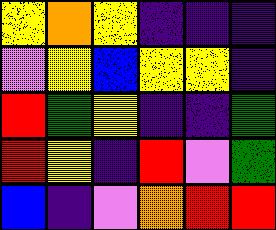[["yellow", "orange", "yellow", "indigo", "indigo", "indigo"], ["violet", "yellow", "blue", "yellow", "yellow", "indigo"], ["red", "green", "yellow", "indigo", "indigo", "green"], ["red", "yellow", "indigo", "red", "violet", "green"], ["blue", "indigo", "violet", "orange", "red", "red"]]